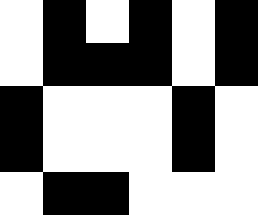[["white", "black", "white", "black", "white", "black"], ["white", "black", "black", "black", "white", "black"], ["black", "white", "white", "white", "black", "white"], ["black", "white", "white", "white", "black", "white"], ["white", "black", "black", "white", "white", "white"]]